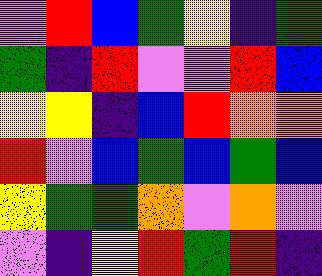[["violet", "red", "blue", "green", "yellow", "indigo", "green"], ["green", "indigo", "red", "violet", "violet", "red", "blue"], ["yellow", "yellow", "indigo", "blue", "red", "orange", "orange"], ["red", "violet", "blue", "green", "blue", "green", "blue"], ["yellow", "green", "green", "orange", "violet", "orange", "violet"], ["violet", "indigo", "yellow", "red", "green", "red", "indigo"]]